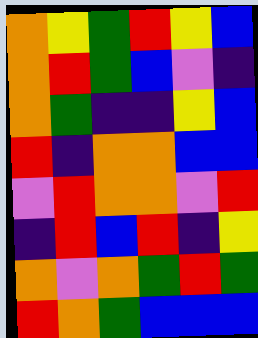[["orange", "yellow", "green", "red", "yellow", "blue"], ["orange", "red", "green", "blue", "violet", "indigo"], ["orange", "green", "indigo", "indigo", "yellow", "blue"], ["red", "indigo", "orange", "orange", "blue", "blue"], ["violet", "red", "orange", "orange", "violet", "red"], ["indigo", "red", "blue", "red", "indigo", "yellow"], ["orange", "violet", "orange", "green", "red", "green"], ["red", "orange", "green", "blue", "blue", "blue"]]